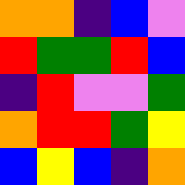[["orange", "orange", "indigo", "blue", "violet"], ["red", "green", "green", "red", "blue"], ["indigo", "red", "violet", "violet", "green"], ["orange", "red", "red", "green", "yellow"], ["blue", "yellow", "blue", "indigo", "orange"]]